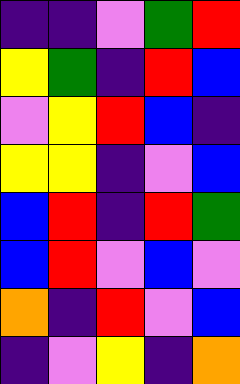[["indigo", "indigo", "violet", "green", "red"], ["yellow", "green", "indigo", "red", "blue"], ["violet", "yellow", "red", "blue", "indigo"], ["yellow", "yellow", "indigo", "violet", "blue"], ["blue", "red", "indigo", "red", "green"], ["blue", "red", "violet", "blue", "violet"], ["orange", "indigo", "red", "violet", "blue"], ["indigo", "violet", "yellow", "indigo", "orange"]]